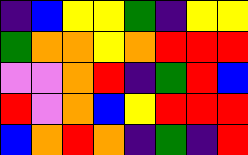[["indigo", "blue", "yellow", "yellow", "green", "indigo", "yellow", "yellow"], ["green", "orange", "orange", "yellow", "orange", "red", "red", "red"], ["violet", "violet", "orange", "red", "indigo", "green", "red", "blue"], ["red", "violet", "orange", "blue", "yellow", "red", "red", "red"], ["blue", "orange", "red", "orange", "indigo", "green", "indigo", "red"]]